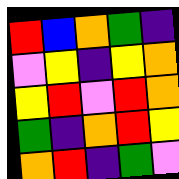[["red", "blue", "orange", "green", "indigo"], ["violet", "yellow", "indigo", "yellow", "orange"], ["yellow", "red", "violet", "red", "orange"], ["green", "indigo", "orange", "red", "yellow"], ["orange", "red", "indigo", "green", "violet"]]